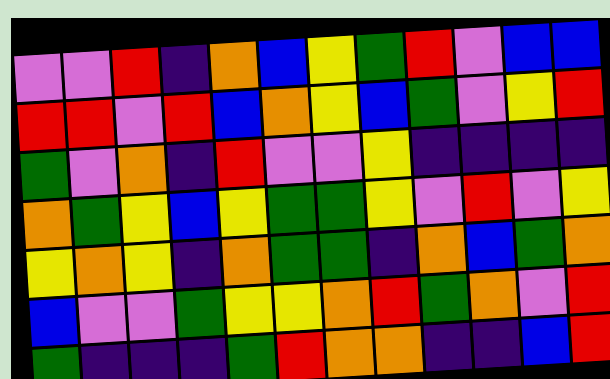[["violet", "violet", "red", "indigo", "orange", "blue", "yellow", "green", "red", "violet", "blue", "blue"], ["red", "red", "violet", "red", "blue", "orange", "yellow", "blue", "green", "violet", "yellow", "red"], ["green", "violet", "orange", "indigo", "red", "violet", "violet", "yellow", "indigo", "indigo", "indigo", "indigo"], ["orange", "green", "yellow", "blue", "yellow", "green", "green", "yellow", "violet", "red", "violet", "yellow"], ["yellow", "orange", "yellow", "indigo", "orange", "green", "green", "indigo", "orange", "blue", "green", "orange"], ["blue", "violet", "violet", "green", "yellow", "yellow", "orange", "red", "green", "orange", "violet", "red"], ["green", "indigo", "indigo", "indigo", "green", "red", "orange", "orange", "indigo", "indigo", "blue", "red"]]